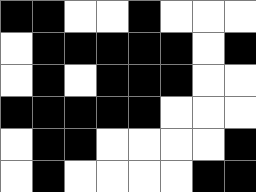[["black", "black", "white", "white", "black", "white", "white", "white"], ["white", "black", "black", "black", "black", "black", "white", "black"], ["white", "black", "white", "black", "black", "black", "white", "white"], ["black", "black", "black", "black", "black", "white", "white", "white"], ["white", "black", "black", "white", "white", "white", "white", "black"], ["white", "black", "white", "white", "white", "white", "black", "black"]]